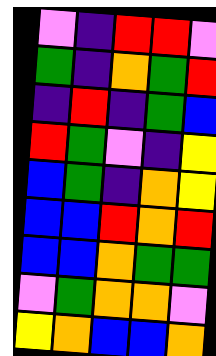[["violet", "indigo", "red", "red", "violet"], ["green", "indigo", "orange", "green", "red"], ["indigo", "red", "indigo", "green", "blue"], ["red", "green", "violet", "indigo", "yellow"], ["blue", "green", "indigo", "orange", "yellow"], ["blue", "blue", "red", "orange", "red"], ["blue", "blue", "orange", "green", "green"], ["violet", "green", "orange", "orange", "violet"], ["yellow", "orange", "blue", "blue", "orange"]]